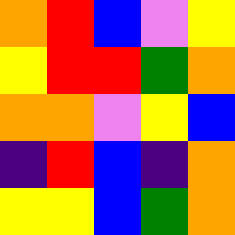[["orange", "red", "blue", "violet", "yellow"], ["yellow", "red", "red", "green", "orange"], ["orange", "orange", "violet", "yellow", "blue"], ["indigo", "red", "blue", "indigo", "orange"], ["yellow", "yellow", "blue", "green", "orange"]]